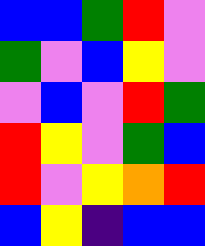[["blue", "blue", "green", "red", "violet"], ["green", "violet", "blue", "yellow", "violet"], ["violet", "blue", "violet", "red", "green"], ["red", "yellow", "violet", "green", "blue"], ["red", "violet", "yellow", "orange", "red"], ["blue", "yellow", "indigo", "blue", "blue"]]